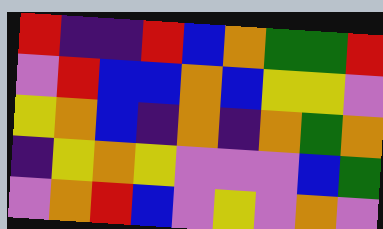[["red", "indigo", "indigo", "red", "blue", "orange", "green", "green", "red"], ["violet", "red", "blue", "blue", "orange", "blue", "yellow", "yellow", "violet"], ["yellow", "orange", "blue", "indigo", "orange", "indigo", "orange", "green", "orange"], ["indigo", "yellow", "orange", "yellow", "violet", "violet", "violet", "blue", "green"], ["violet", "orange", "red", "blue", "violet", "yellow", "violet", "orange", "violet"]]